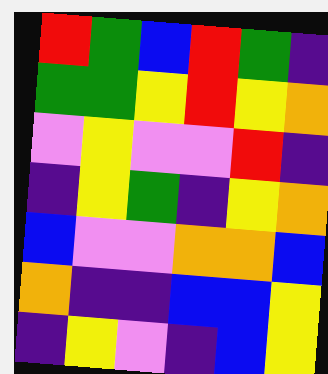[["red", "green", "blue", "red", "green", "indigo"], ["green", "green", "yellow", "red", "yellow", "orange"], ["violet", "yellow", "violet", "violet", "red", "indigo"], ["indigo", "yellow", "green", "indigo", "yellow", "orange"], ["blue", "violet", "violet", "orange", "orange", "blue"], ["orange", "indigo", "indigo", "blue", "blue", "yellow"], ["indigo", "yellow", "violet", "indigo", "blue", "yellow"]]